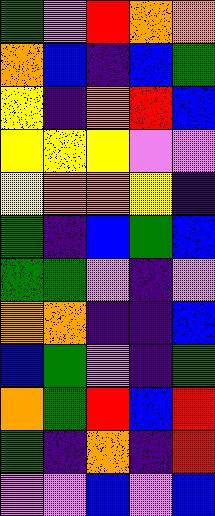[["green", "violet", "red", "orange", "orange"], ["orange", "blue", "indigo", "blue", "green"], ["yellow", "indigo", "orange", "red", "blue"], ["yellow", "yellow", "yellow", "violet", "violet"], ["yellow", "orange", "orange", "yellow", "indigo"], ["green", "indigo", "blue", "green", "blue"], ["green", "green", "violet", "indigo", "violet"], ["orange", "orange", "indigo", "indigo", "blue"], ["blue", "green", "violet", "indigo", "green"], ["orange", "green", "red", "blue", "red"], ["green", "indigo", "orange", "indigo", "red"], ["violet", "violet", "blue", "violet", "blue"]]